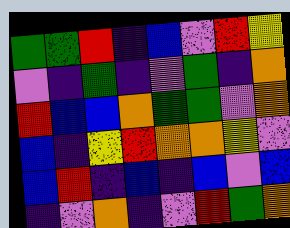[["green", "green", "red", "indigo", "blue", "violet", "red", "yellow"], ["violet", "indigo", "green", "indigo", "violet", "green", "indigo", "orange"], ["red", "blue", "blue", "orange", "green", "green", "violet", "orange"], ["blue", "indigo", "yellow", "red", "orange", "orange", "yellow", "violet"], ["blue", "red", "indigo", "blue", "indigo", "blue", "violet", "blue"], ["indigo", "violet", "orange", "indigo", "violet", "red", "green", "orange"]]